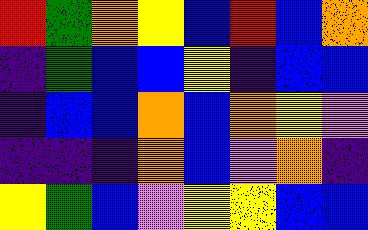[["red", "green", "orange", "yellow", "blue", "red", "blue", "orange"], ["indigo", "green", "blue", "blue", "yellow", "indigo", "blue", "blue"], ["indigo", "blue", "blue", "orange", "blue", "orange", "yellow", "violet"], ["indigo", "indigo", "indigo", "orange", "blue", "violet", "orange", "indigo"], ["yellow", "green", "blue", "violet", "yellow", "yellow", "blue", "blue"]]